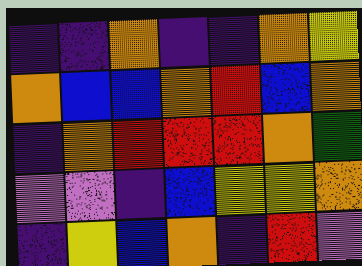[["indigo", "indigo", "orange", "indigo", "indigo", "orange", "yellow"], ["orange", "blue", "blue", "orange", "red", "blue", "orange"], ["indigo", "orange", "red", "red", "red", "orange", "green"], ["violet", "violet", "indigo", "blue", "yellow", "yellow", "orange"], ["indigo", "yellow", "blue", "orange", "indigo", "red", "violet"]]